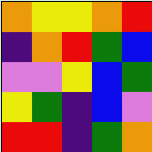[["orange", "yellow", "yellow", "orange", "red"], ["indigo", "orange", "red", "green", "blue"], ["violet", "violet", "yellow", "blue", "green"], ["yellow", "green", "indigo", "blue", "violet"], ["red", "red", "indigo", "green", "orange"]]